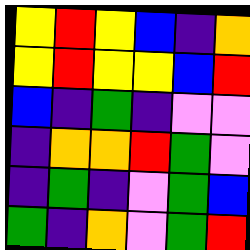[["yellow", "red", "yellow", "blue", "indigo", "orange"], ["yellow", "red", "yellow", "yellow", "blue", "red"], ["blue", "indigo", "green", "indigo", "violet", "violet"], ["indigo", "orange", "orange", "red", "green", "violet"], ["indigo", "green", "indigo", "violet", "green", "blue"], ["green", "indigo", "orange", "violet", "green", "red"]]